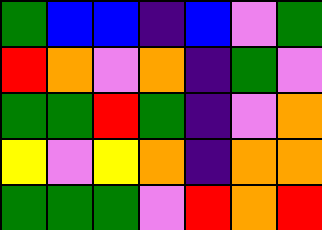[["green", "blue", "blue", "indigo", "blue", "violet", "green"], ["red", "orange", "violet", "orange", "indigo", "green", "violet"], ["green", "green", "red", "green", "indigo", "violet", "orange"], ["yellow", "violet", "yellow", "orange", "indigo", "orange", "orange"], ["green", "green", "green", "violet", "red", "orange", "red"]]